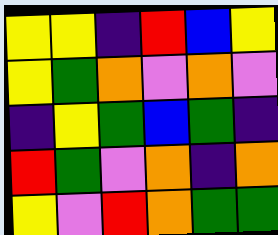[["yellow", "yellow", "indigo", "red", "blue", "yellow"], ["yellow", "green", "orange", "violet", "orange", "violet"], ["indigo", "yellow", "green", "blue", "green", "indigo"], ["red", "green", "violet", "orange", "indigo", "orange"], ["yellow", "violet", "red", "orange", "green", "green"]]